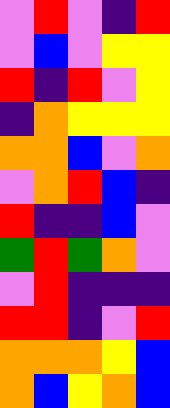[["violet", "red", "violet", "indigo", "red"], ["violet", "blue", "violet", "yellow", "yellow"], ["red", "indigo", "red", "violet", "yellow"], ["indigo", "orange", "yellow", "yellow", "yellow"], ["orange", "orange", "blue", "violet", "orange"], ["violet", "orange", "red", "blue", "indigo"], ["red", "indigo", "indigo", "blue", "violet"], ["green", "red", "green", "orange", "violet"], ["violet", "red", "indigo", "indigo", "indigo"], ["red", "red", "indigo", "violet", "red"], ["orange", "orange", "orange", "yellow", "blue"], ["orange", "blue", "yellow", "orange", "blue"]]